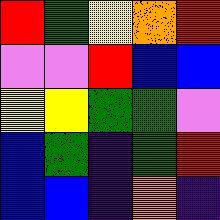[["red", "green", "yellow", "orange", "red"], ["violet", "violet", "red", "blue", "blue"], ["yellow", "yellow", "green", "green", "violet"], ["blue", "green", "indigo", "green", "red"], ["blue", "blue", "indigo", "orange", "indigo"]]